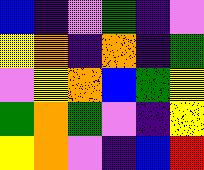[["blue", "indigo", "violet", "green", "indigo", "violet"], ["yellow", "orange", "indigo", "orange", "indigo", "green"], ["violet", "yellow", "orange", "blue", "green", "yellow"], ["green", "orange", "green", "violet", "indigo", "yellow"], ["yellow", "orange", "violet", "indigo", "blue", "red"]]